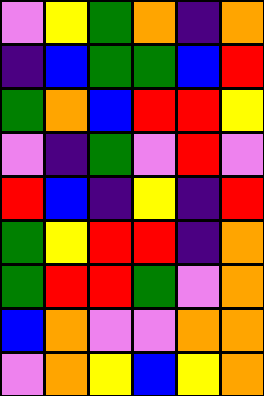[["violet", "yellow", "green", "orange", "indigo", "orange"], ["indigo", "blue", "green", "green", "blue", "red"], ["green", "orange", "blue", "red", "red", "yellow"], ["violet", "indigo", "green", "violet", "red", "violet"], ["red", "blue", "indigo", "yellow", "indigo", "red"], ["green", "yellow", "red", "red", "indigo", "orange"], ["green", "red", "red", "green", "violet", "orange"], ["blue", "orange", "violet", "violet", "orange", "orange"], ["violet", "orange", "yellow", "blue", "yellow", "orange"]]